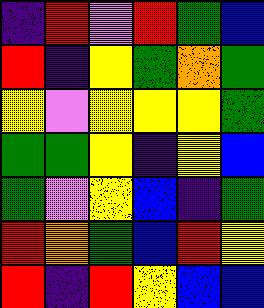[["indigo", "red", "violet", "red", "green", "blue"], ["red", "indigo", "yellow", "green", "orange", "green"], ["yellow", "violet", "yellow", "yellow", "yellow", "green"], ["green", "green", "yellow", "indigo", "yellow", "blue"], ["green", "violet", "yellow", "blue", "indigo", "green"], ["red", "orange", "green", "blue", "red", "yellow"], ["red", "indigo", "red", "yellow", "blue", "blue"]]